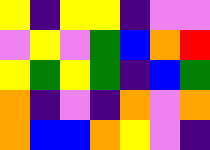[["yellow", "indigo", "yellow", "yellow", "indigo", "violet", "violet"], ["violet", "yellow", "violet", "green", "blue", "orange", "red"], ["yellow", "green", "yellow", "green", "indigo", "blue", "green"], ["orange", "indigo", "violet", "indigo", "orange", "violet", "orange"], ["orange", "blue", "blue", "orange", "yellow", "violet", "indigo"]]